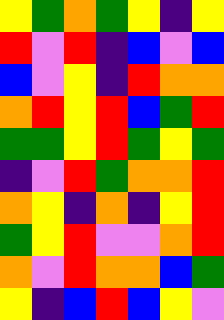[["yellow", "green", "orange", "green", "yellow", "indigo", "yellow"], ["red", "violet", "red", "indigo", "blue", "violet", "blue"], ["blue", "violet", "yellow", "indigo", "red", "orange", "orange"], ["orange", "red", "yellow", "red", "blue", "green", "red"], ["green", "green", "yellow", "red", "green", "yellow", "green"], ["indigo", "violet", "red", "green", "orange", "orange", "red"], ["orange", "yellow", "indigo", "orange", "indigo", "yellow", "red"], ["green", "yellow", "red", "violet", "violet", "orange", "red"], ["orange", "violet", "red", "orange", "orange", "blue", "green"], ["yellow", "indigo", "blue", "red", "blue", "yellow", "violet"]]